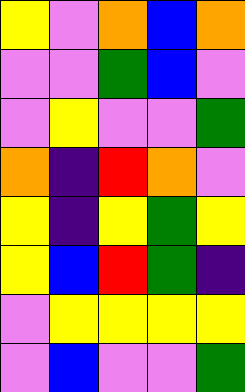[["yellow", "violet", "orange", "blue", "orange"], ["violet", "violet", "green", "blue", "violet"], ["violet", "yellow", "violet", "violet", "green"], ["orange", "indigo", "red", "orange", "violet"], ["yellow", "indigo", "yellow", "green", "yellow"], ["yellow", "blue", "red", "green", "indigo"], ["violet", "yellow", "yellow", "yellow", "yellow"], ["violet", "blue", "violet", "violet", "green"]]